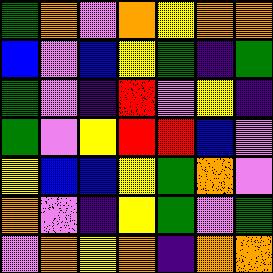[["green", "orange", "violet", "orange", "yellow", "orange", "orange"], ["blue", "violet", "blue", "yellow", "green", "indigo", "green"], ["green", "violet", "indigo", "red", "violet", "yellow", "indigo"], ["green", "violet", "yellow", "red", "red", "blue", "violet"], ["yellow", "blue", "blue", "yellow", "green", "orange", "violet"], ["orange", "violet", "indigo", "yellow", "green", "violet", "green"], ["violet", "orange", "yellow", "orange", "indigo", "orange", "orange"]]